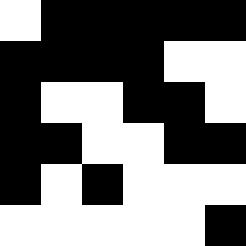[["white", "black", "black", "black", "black", "black"], ["black", "black", "black", "black", "white", "white"], ["black", "white", "white", "black", "black", "white"], ["black", "black", "white", "white", "black", "black"], ["black", "white", "black", "white", "white", "white"], ["white", "white", "white", "white", "white", "black"]]